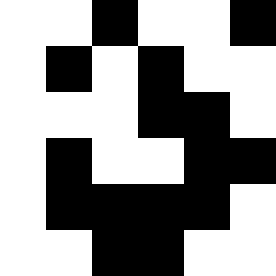[["white", "white", "black", "white", "white", "black"], ["white", "black", "white", "black", "white", "white"], ["white", "white", "white", "black", "black", "white"], ["white", "black", "white", "white", "black", "black"], ["white", "black", "black", "black", "black", "white"], ["white", "white", "black", "black", "white", "white"]]